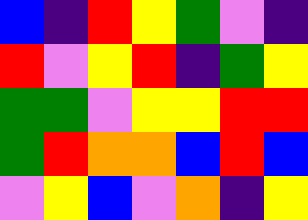[["blue", "indigo", "red", "yellow", "green", "violet", "indigo"], ["red", "violet", "yellow", "red", "indigo", "green", "yellow"], ["green", "green", "violet", "yellow", "yellow", "red", "red"], ["green", "red", "orange", "orange", "blue", "red", "blue"], ["violet", "yellow", "blue", "violet", "orange", "indigo", "yellow"]]